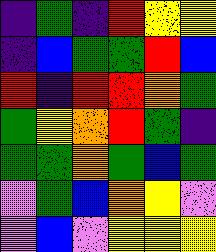[["indigo", "green", "indigo", "red", "yellow", "yellow"], ["indigo", "blue", "green", "green", "red", "blue"], ["red", "indigo", "red", "red", "orange", "green"], ["green", "yellow", "orange", "red", "green", "indigo"], ["green", "green", "orange", "green", "blue", "green"], ["violet", "green", "blue", "orange", "yellow", "violet"], ["violet", "blue", "violet", "yellow", "yellow", "yellow"]]